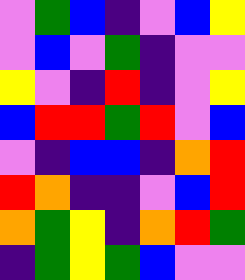[["violet", "green", "blue", "indigo", "violet", "blue", "yellow"], ["violet", "blue", "violet", "green", "indigo", "violet", "violet"], ["yellow", "violet", "indigo", "red", "indigo", "violet", "yellow"], ["blue", "red", "red", "green", "red", "violet", "blue"], ["violet", "indigo", "blue", "blue", "indigo", "orange", "red"], ["red", "orange", "indigo", "indigo", "violet", "blue", "red"], ["orange", "green", "yellow", "indigo", "orange", "red", "green"], ["indigo", "green", "yellow", "green", "blue", "violet", "violet"]]